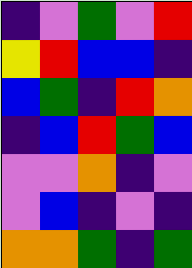[["indigo", "violet", "green", "violet", "red"], ["yellow", "red", "blue", "blue", "indigo"], ["blue", "green", "indigo", "red", "orange"], ["indigo", "blue", "red", "green", "blue"], ["violet", "violet", "orange", "indigo", "violet"], ["violet", "blue", "indigo", "violet", "indigo"], ["orange", "orange", "green", "indigo", "green"]]